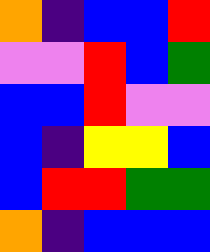[["orange", "indigo", "blue", "blue", "red"], ["violet", "violet", "red", "blue", "green"], ["blue", "blue", "red", "violet", "violet"], ["blue", "indigo", "yellow", "yellow", "blue"], ["blue", "red", "red", "green", "green"], ["orange", "indigo", "blue", "blue", "blue"]]